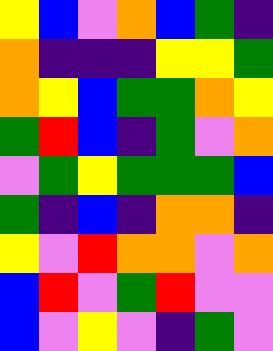[["yellow", "blue", "violet", "orange", "blue", "green", "indigo"], ["orange", "indigo", "indigo", "indigo", "yellow", "yellow", "green"], ["orange", "yellow", "blue", "green", "green", "orange", "yellow"], ["green", "red", "blue", "indigo", "green", "violet", "orange"], ["violet", "green", "yellow", "green", "green", "green", "blue"], ["green", "indigo", "blue", "indigo", "orange", "orange", "indigo"], ["yellow", "violet", "red", "orange", "orange", "violet", "orange"], ["blue", "red", "violet", "green", "red", "violet", "violet"], ["blue", "violet", "yellow", "violet", "indigo", "green", "violet"]]